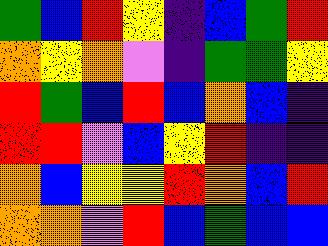[["green", "blue", "red", "yellow", "indigo", "blue", "green", "red"], ["orange", "yellow", "orange", "violet", "indigo", "green", "green", "yellow"], ["red", "green", "blue", "red", "blue", "orange", "blue", "indigo"], ["red", "red", "violet", "blue", "yellow", "red", "indigo", "indigo"], ["orange", "blue", "yellow", "yellow", "red", "orange", "blue", "red"], ["orange", "orange", "violet", "red", "blue", "green", "blue", "blue"]]